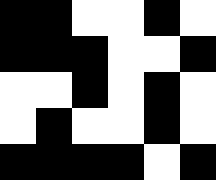[["black", "black", "white", "white", "black", "white"], ["black", "black", "black", "white", "white", "black"], ["white", "white", "black", "white", "black", "white"], ["white", "black", "white", "white", "black", "white"], ["black", "black", "black", "black", "white", "black"]]